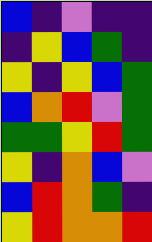[["blue", "indigo", "violet", "indigo", "indigo"], ["indigo", "yellow", "blue", "green", "indigo"], ["yellow", "indigo", "yellow", "blue", "green"], ["blue", "orange", "red", "violet", "green"], ["green", "green", "yellow", "red", "green"], ["yellow", "indigo", "orange", "blue", "violet"], ["blue", "red", "orange", "green", "indigo"], ["yellow", "red", "orange", "orange", "red"]]